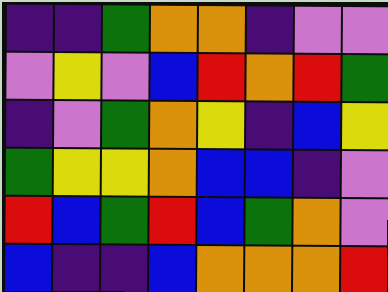[["indigo", "indigo", "green", "orange", "orange", "indigo", "violet", "violet"], ["violet", "yellow", "violet", "blue", "red", "orange", "red", "green"], ["indigo", "violet", "green", "orange", "yellow", "indigo", "blue", "yellow"], ["green", "yellow", "yellow", "orange", "blue", "blue", "indigo", "violet"], ["red", "blue", "green", "red", "blue", "green", "orange", "violet"], ["blue", "indigo", "indigo", "blue", "orange", "orange", "orange", "red"]]